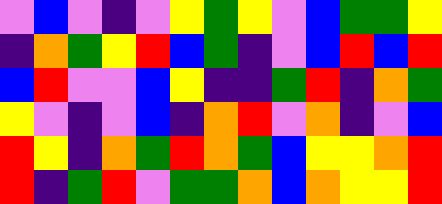[["violet", "blue", "violet", "indigo", "violet", "yellow", "green", "yellow", "violet", "blue", "green", "green", "yellow"], ["indigo", "orange", "green", "yellow", "red", "blue", "green", "indigo", "violet", "blue", "red", "blue", "red"], ["blue", "red", "violet", "violet", "blue", "yellow", "indigo", "indigo", "green", "red", "indigo", "orange", "green"], ["yellow", "violet", "indigo", "violet", "blue", "indigo", "orange", "red", "violet", "orange", "indigo", "violet", "blue"], ["red", "yellow", "indigo", "orange", "green", "red", "orange", "green", "blue", "yellow", "yellow", "orange", "red"], ["red", "indigo", "green", "red", "violet", "green", "green", "orange", "blue", "orange", "yellow", "yellow", "red"]]